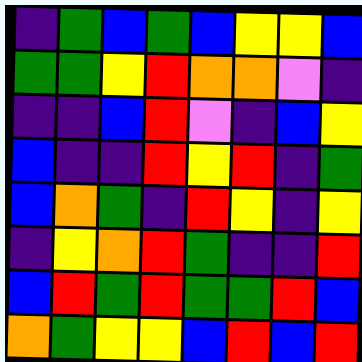[["indigo", "green", "blue", "green", "blue", "yellow", "yellow", "blue"], ["green", "green", "yellow", "red", "orange", "orange", "violet", "indigo"], ["indigo", "indigo", "blue", "red", "violet", "indigo", "blue", "yellow"], ["blue", "indigo", "indigo", "red", "yellow", "red", "indigo", "green"], ["blue", "orange", "green", "indigo", "red", "yellow", "indigo", "yellow"], ["indigo", "yellow", "orange", "red", "green", "indigo", "indigo", "red"], ["blue", "red", "green", "red", "green", "green", "red", "blue"], ["orange", "green", "yellow", "yellow", "blue", "red", "blue", "red"]]